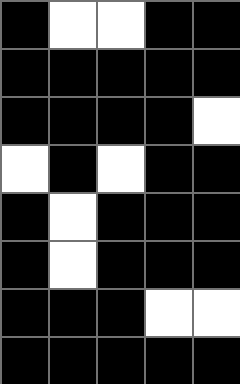[["black", "white", "white", "black", "black"], ["black", "black", "black", "black", "black"], ["black", "black", "black", "black", "white"], ["white", "black", "white", "black", "black"], ["black", "white", "black", "black", "black"], ["black", "white", "black", "black", "black"], ["black", "black", "black", "white", "white"], ["black", "black", "black", "black", "black"]]